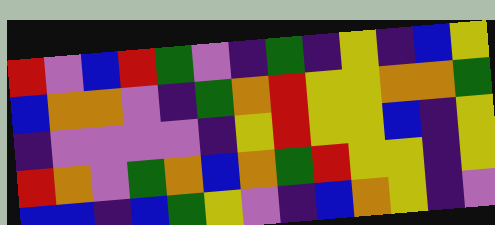[["red", "violet", "blue", "red", "green", "violet", "indigo", "green", "indigo", "yellow", "indigo", "blue", "yellow"], ["blue", "orange", "orange", "violet", "indigo", "green", "orange", "red", "yellow", "yellow", "orange", "orange", "green"], ["indigo", "violet", "violet", "violet", "violet", "indigo", "yellow", "red", "yellow", "yellow", "blue", "indigo", "yellow"], ["red", "orange", "violet", "green", "orange", "blue", "orange", "green", "red", "yellow", "yellow", "indigo", "yellow"], ["blue", "blue", "indigo", "blue", "green", "yellow", "violet", "indigo", "blue", "orange", "yellow", "indigo", "violet"]]